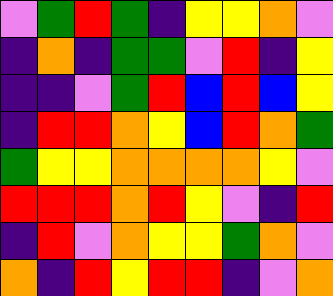[["violet", "green", "red", "green", "indigo", "yellow", "yellow", "orange", "violet"], ["indigo", "orange", "indigo", "green", "green", "violet", "red", "indigo", "yellow"], ["indigo", "indigo", "violet", "green", "red", "blue", "red", "blue", "yellow"], ["indigo", "red", "red", "orange", "yellow", "blue", "red", "orange", "green"], ["green", "yellow", "yellow", "orange", "orange", "orange", "orange", "yellow", "violet"], ["red", "red", "red", "orange", "red", "yellow", "violet", "indigo", "red"], ["indigo", "red", "violet", "orange", "yellow", "yellow", "green", "orange", "violet"], ["orange", "indigo", "red", "yellow", "red", "red", "indigo", "violet", "orange"]]